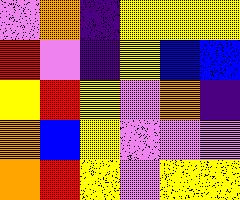[["violet", "orange", "indigo", "yellow", "yellow", "yellow"], ["red", "violet", "indigo", "yellow", "blue", "blue"], ["yellow", "red", "yellow", "violet", "orange", "indigo"], ["orange", "blue", "yellow", "violet", "violet", "violet"], ["orange", "red", "yellow", "violet", "yellow", "yellow"]]